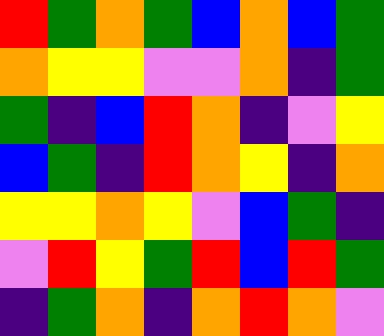[["red", "green", "orange", "green", "blue", "orange", "blue", "green"], ["orange", "yellow", "yellow", "violet", "violet", "orange", "indigo", "green"], ["green", "indigo", "blue", "red", "orange", "indigo", "violet", "yellow"], ["blue", "green", "indigo", "red", "orange", "yellow", "indigo", "orange"], ["yellow", "yellow", "orange", "yellow", "violet", "blue", "green", "indigo"], ["violet", "red", "yellow", "green", "red", "blue", "red", "green"], ["indigo", "green", "orange", "indigo", "orange", "red", "orange", "violet"]]